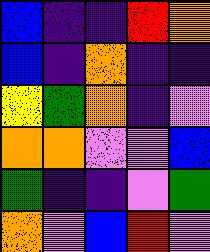[["blue", "indigo", "indigo", "red", "orange"], ["blue", "indigo", "orange", "indigo", "indigo"], ["yellow", "green", "orange", "indigo", "violet"], ["orange", "orange", "violet", "violet", "blue"], ["green", "indigo", "indigo", "violet", "green"], ["orange", "violet", "blue", "red", "violet"]]